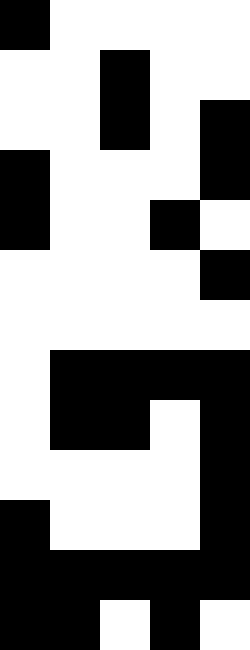[["black", "white", "white", "white", "white"], ["white", "white", "black", "white", "white"], ["white", "white", "black", "white", "black"], ["black", "white", "white", "white", "black"], ["black", "white", "white", "black", "white"], ["white", "white", "white", "white", "black"], ["white", "white", "white", "white", "white"], ["white", "black", "black", "black", "black"], ["white", "black", "black", "white", "black"], ["white", "white", "white", "white", "black"], ["black", "white", "white", "white", "black"], ["black", "black", "black", "black", "black"], ["black", "black", "white", "black", "white"]]